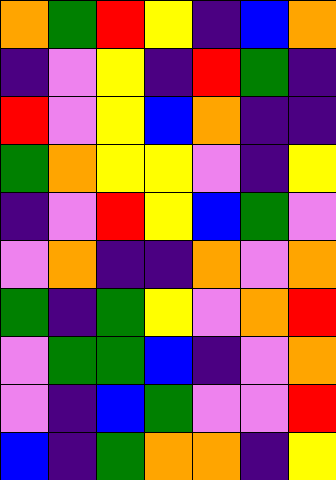[["orange", "green", "red", "yellow", "indigo", "blue", "orange"], ["indigo", "violet", "yellow", "indigo", "red", "green", "indigo"], ["red", "violet", "yellow", "blue", "orange", "indigo", "indigo"], ["green", "orange", "yellow", "yellow", "violet", "indigo", "yellow"], ["indigo", "violet", "red", "yellow", "blue", "green", "violet"], ["violet", "orange", "indigo", "indigo", "orange", "violet", "orange"], ["green", "indigo", "green", "yellow", "violet", "orange", "red"], ["violet", "green", "green", "blue", "indigo", "violet", "orange"], ["violet", "indigo", "blue", "green", "violet", "violet", "red"], ["blue", "indigo", "green", "orange", "orange", "indigo", "yellow"]]